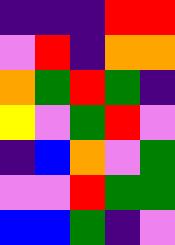[["indigo", "indigo", "indigo", "red", "red"], ["violet", "red", "indigo", "orange", "orange"], ["orange", "green", "red", "green", "indigo"], ["yellow", "violet", "green", "red", "violet"], ["indigo", "blue", "orange", "violet", "green"], ["violet", "violet", "red", "green", "green"], ["blue", "blue", "green", "indigo", "violet"]]